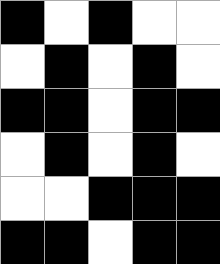[["black", "white", "black", "white", "white"], ["white", "black", "white", "black", "white"], ["black", "black", "white", "black", "black"], ["white", "black", "white", "black", "white"], ["white", "white", "black", "black", "black"], ["black", "black", "white", "black", "black"]]